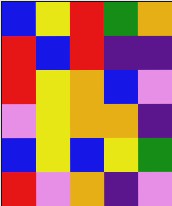[["blue", "yellow", "red", "green", "orange"], ["red", "blue", "red", "indigo", "indigo"], ["red", "yellow", "orange", "blue", "violet"], ["violet", "yellow", "orange", "orange", "indigo"], ["blue", "yellow", "blue", "yellow", "green"], ["red", "violet", "orange", "indigo", "violet"]]